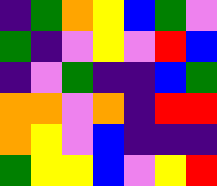[["indigo", "green", "orange", "yellow", "blue", "green", "violet"], ["green", "indigo", "violet", "yellow", "violet", "red", "blue"], ["indigo", "violet", "green", "indigo", "indigo", "blue", "green"], ["orange", "orange", "violet", "orange", "indigo", "red", "red"], ["orange", "yellow", "violet", "blue", "indigo", "indigo", "indigo"], ["green", "yellow", "yellow", "blue", "violet", "yellow", "red"]]